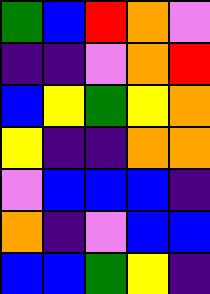[["green", "blue", "red", "orange", "violet"], ["indigo", "indigo", "violet", "orange", "red"], ["blue", "yellow", "green", "yellow", "orange"], ["yellow", "indigo", "indigo", "orange", "orange"], ["violet", "blue", "blue", "blue", "indigo"], ["orange", "indigo", "violet", "blue", "blue"], ["blue", "blue", "green", "yellow", "indigo"]]